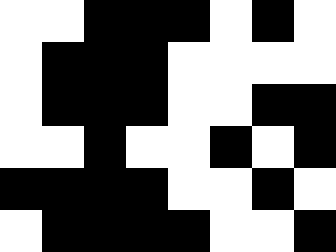[["white", "white", "black", "black", "black", "white", "black", "white"], ["white", "black", "black", "black", "white", "white", "white", "white"], ["white", "black", "black", "black", "white", "white", "black", "black"], ["white", "white", "black", "white", "white", "black", "white", "black"], ["black", "black", "black", "black", "white", "white", "black", "white"], ["white", "black", "black", "black", "black", "white", "white", "black"]]